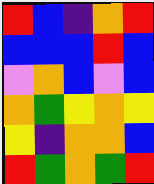[["red", "blue", "indigo", "orange", "red"], ["blue", "blue", "blue", "red", "blue"], ["violet", "orange", "blue", "violet", "blue"], ["orange", "green", "yellow", "orange", "yellow"], ["yellow", "indigo", "orange", "orange", "blue"], ["red", "green", "orange", "green", "red"]]